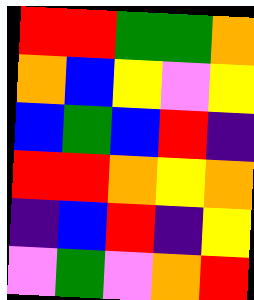[["red", "red", "green", "green", "orange"], ["orange", "blue", "yellow", "violet", "yellow"], ["blue", "green", "blue", "red", "indigo"], ["red", "red", "orange", "yellow", "orange"], ["indigo", "blue", "red", "indigo", "yellow"], ["violet", "green", "violet", "orange", "red"]]